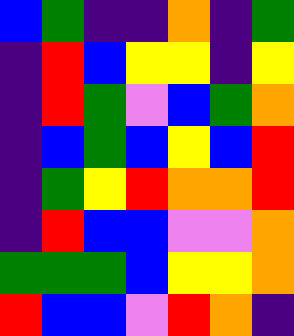[["blue", "green", "indigo", "indigo", "orange", "indigo", "green"], ["indigo", "red", "blue", "yellow", "yellow", "indigo", "yellow"], ["indigo", "red", "green", "violet", "blue", "green", "orange"], ["indigo", "blue", "green", "blue", "yellow", "blue", "red"], ["indigo", "green", "yellow", "red", "orange", "orange", "red"], ["indigo", "red", "blue", "blue", "violet", "violet", "orange"], ["green", "green", "green", "blue", "yellow", "yellow", "orange"], ["red", "blue", "blue", "violet", "red", "orange", "indigo"]]